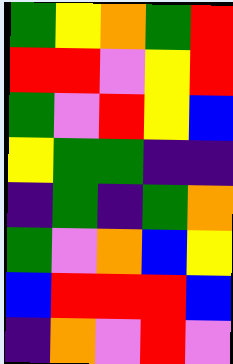[["green", "yellow", "orange", "green", "red"], ["red", "red", "violet", "yellow", "red"], ["green", "violet", "red", "yellow", "blue"], ["yellow", "green", "green", "indigo", "indigo"], ["indigo", "green", "indigo", "green", "orange"], ["green", "violet", "orange", "blue", "yellow"], ["blue", "red", "red", "red", "blue"], ["indigo", "orange", "violet", "red", "violet"]]